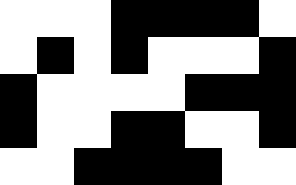[["white", "white", "white", "black", "black", "black", "black", "white"], ["white", "black", "white", "black", "white", "white", "white", "black"], ["black", "white", "white", "white", "white", "black", "black", "black"], ["black", "white", "white", "black", "black", "white", "white", "black"], ["white", "white", "black", "black", "black", "black", "white", "white"]]